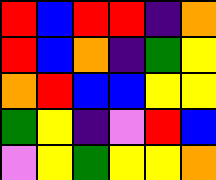[["red", "blue", "red", "red", "indigo", "orange"], ["red", "blue", "orange", "indigo", "green", "yellow"], ["orange", "red", "blue", "blue", "yellow", "yellow"], ["green", "yellow", "indigo", "violet", "red", "blue"], ["violet", "yellow", "green", "yellow", "yellow", "orange"]]